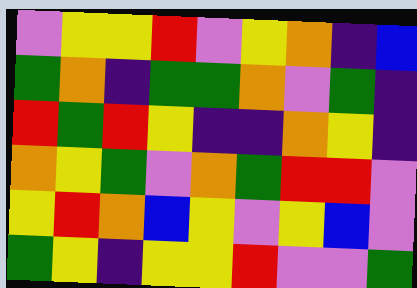[["violet", "yellow", "yellow", "red", "violet", "yellow", "orange", "indigo", "blue"], ["green", "orange", "indigo", "green", "green", "orange", "violet", "green", "indigo"], ["red", "green", "red", "yellow", "indigo", "indigo", "orange", "yellow", "indigo"], ["orange", "yellow", "green", "violet", "orange", "green", "red", "red", "violet"], ["yellow", "red", "orange", "blue", "yellow", "violet", "yellow", "blue", "violet"], ["green", "yellow", "indigo", "yellow", "yellow", "red", "violet", "violet", "green"]]